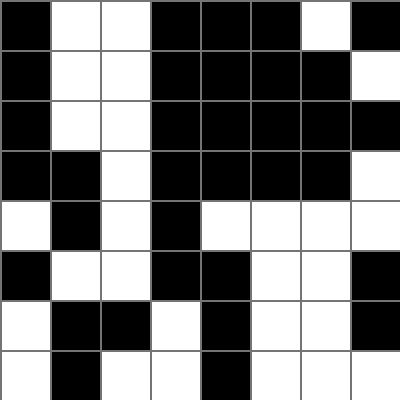[["black", "white", "white", "black", "black", "black", "white", "black"], ["black", "white", "white", "black", "black", "black", "black", "white"], ["black", "white", "white", "black", "black", "black", "black", "black"], ["black", "black", "white", "black", "black", "black", "black", "white"], ["white", "black", "white", "black", "white", "white", "white", "white"], ["black", "white", "white", "black", "black", "white", "white", "black"], ["white", "black", "black", "white", "black", "white", "white", "black"], ["white", "black", "white", "white", "black", "white", "white", "white"]]